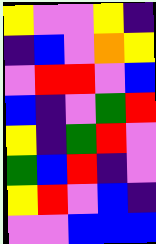[["yellow", "violet", "violet", "yellow", "indigo"], ["indigo", "blue", "violet", "orange", "yellow"], ["violet", "red", "red", "violet", "blue"], ["blue", "indigo", "violet", "green", "red"], ["yellow", "indigo", "green", "red", "violet"], ["green", "blue", "red", "indigo", "violet"], ["yellow", "red", "violet", "blue", "indigo"], ["violet", "violet", "blue", "blue", "blue"]]